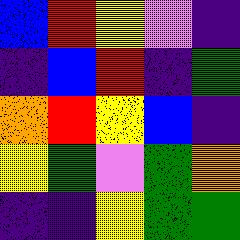[["blue", "red", "yellow", "violet", "indigo"], ["indigo", "blue", "red", "indigo", "green"], ["orange", "red", "yellow", "blue", "indigo"], ["yellow", "green", "violet", "green", "orange"], ["indigo", "indigo", "yellow", "green", "green"]]